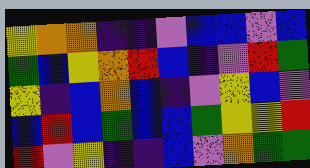[["yellow", "orange", "orange", "indigo", "indigo", "violet", "blue", "blue", "violet", "blue"], ["green", "blue", "yellow", "orange", "red", "blue", "indigo", "violet", "red", "green"], ["yellow", "indigo", "blue", "orange", "blue", "indigo", "violet", "yellow", "blue", "violet"], ["blue", "red", "blue", "green", "blue", "blue", "green", "yellow", "yellow", "red"], ["red", "violet", "yellow", "indigo", "indigo", "blue", "violet", "orange", "green", "green"]]